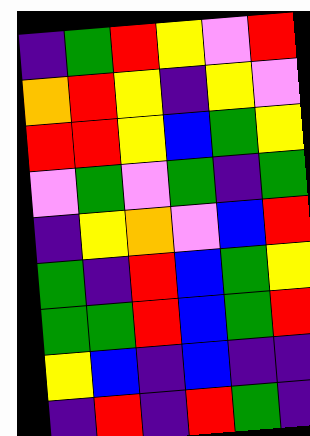[["indigo", "green", "red", "yellow", "violet", "red"], ["orange", "red", "yellow", "indigo", "yellow", "violet"], ["red", "red", "yellow", "blue", "green", "yellow"], ["violet", "green", "violet", "green", "indigo", "green"], ["indigo", "yellow", "orange", "violet", "blue", "red"], ["green", "indigo", "red", "blue", "green", "yellow"], ["green", "green", "red", "blue", "green", "red"], ["yellow", "blue", "indigo", "blue", "indigo", "indigo"], ["indigo", "red", "indigo", "red", "green", "indigo"]]